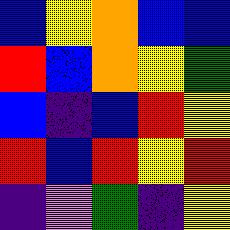[["blue", "yellow", "orange", "blue", "blue"], ["red", "blue", "orange", "yellow", "green"], ["blue", "indigo", "blue", "red", "yellow"], ["red", "blue", "red", "yellow", "red"], ["indigo", "violet", "green", "indigo", "yellow"]]